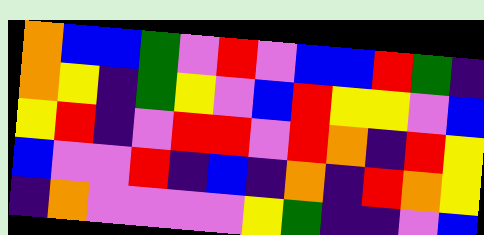[["orange", "blue", "blue", "green", "violet", "red", "violet", "blue", "blue", "red", "green", "indigo"], ["orange", "yellow", "indigo", "green", "yellow", "violet", "blue", "red", "yellow", "yellow", "violet", "blue"], ["yellow", "red", "indigo", "violet", "red", "red", "violet", "red", "orange", "indigo", "red", "yellow"], ["blue", "violet", "violet", "red", "indigo", "blue", "indigo", "orange", "indigo", "red", "orange", "yellow"], ["indigo", "orange", "violet", "violet", "violet", "violet", "yellow", "green", "indigo", "indigo", "violet", "blue"]]